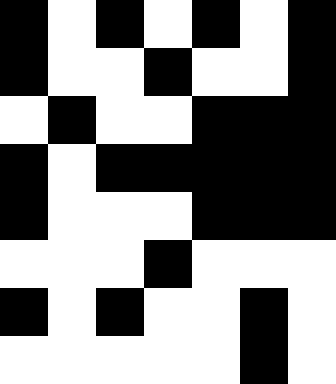[["black", "white", "black", "white", "black", "white", "black"], ["black", "white", "white", "black", "white", "white", "black"], ["white", "black", "white", "white", "black", "black", "black"], ["black", "white", "black", "black", "black", "black", "black"], ["black", "white", "white", "white", "black", "black", "black"], ["white", "white", "white", "black", "white", "white", "white"], ["black", "white", "black", "white", "white", "black", "white"], ["white", "white", "white", "white", "white", "black", "white"]]